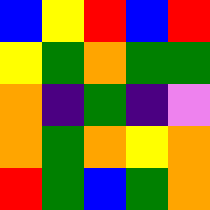[["blue", "yellow", "red", "blue", "red"], ["yellow", "green", "orange", "green", "green"], ["orange", "indigo", "green", "indigo", "violet"], ["orange", "green", "orange", "yellow", "orange"], ["red", "green", "blue", "green", "orange"]]